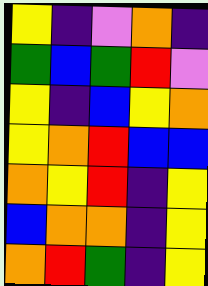[["yellow", "indigo", "violet", "orange", "indigo"], ["green", "blue", "green", "red", "violet"], ["yellow", "indigo", "blue", "yellow", "orange"], ["yellow", "orange", "red", "blue", "blue"], ["orange", "yellow", "red", "indigo", "yellow"], ["blue", "orange", "orange", "indigo", "yellow"], ["orange", "red", "green", "indigo", "yellow"]]